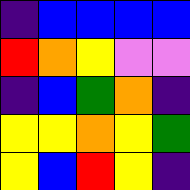[["indigo", "blue", "blue", "blue", "blue"], ["red", "orange", "yellow", "violet", "violet"], ["indigo", "blue", "green", "orange", "indigo"], ["yellow", "yellow", "orange", "yellow", "green"], ["yellow", "blue", "red", "yellow", "indigo"]]